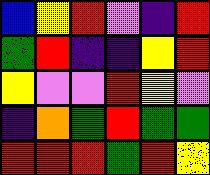[["blue", "yellow", "red", "violet", "indigo", "red"], ["green", "red", "indigo", "indigo", "yellow", "red"], ["yellow", "violet", "violet", "red", "yellow", "violet"], ["indigo", "orange", "green", "red", "green", "green"], ["red", "red", "red", "green", "red", "yellow"]]